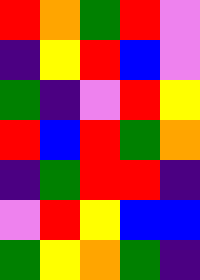[["red", "orange", "green", "red", "violet"], ["indigo", "yellow", "red", "blue", "violet"], ["green", "indigo", "violet", "red", "yellow"], ["red", "blue", "red", "green", "orange"], ["indigo", "green", "red", "red", "indigo"], ["violet", "red", "yellow", "blue", "blue"], ["green", "yellow", "orange", "green", "indigo"]]